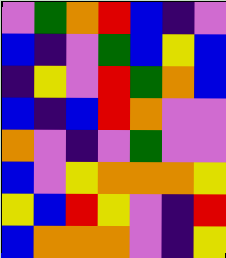[["violet", "green", "orange", "red", "blue", "indigo", "violet"], ["blue", "indigo", "violet", "green", "blue", "yellow", "blue"], ["indigo", "yellow", "violet", "red", "green", "orange", "blue"], ["blue", "indigo", "blue", "red", "orange", "violet", "violet"], ["orange", "violet", "indigo", "violet", "green", "violet", "violet"], ["blue", "violet", "yellow", "orange", "orange", "orange", "yellow"], ["yellow", "blue", "red", "yellow", "violet", "indigo", "red"], ["blue", "orange", "orange", "orange", "violet", "indigo", "yellow"]]